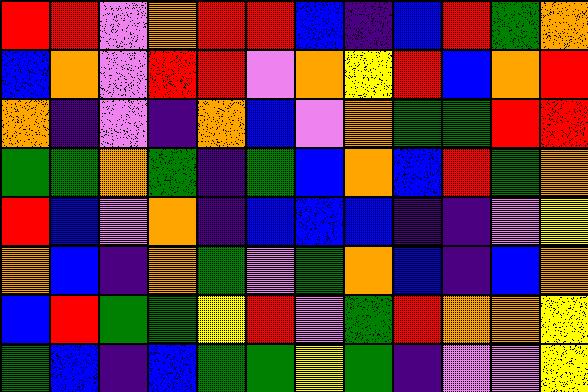[["red", "red", "violet", "orange", "red", "red", "blue", "indigo", "blue", "red", "green", "orange"], ["blue", "orange", "violet", "red", "red", "violet", "orange", "yellow", "red", "blue", "orange", "red"], ["orange", "indigo", "violet", "indigo", "orange", "blue", "violet", "orange", "green", "green", "red", "red"], ["green", "green", "orange", "green", "indigo", "green", "blue", "orange", "blue", "red", "green", "orange"], ["red", "blue", "violet", "orange", "indigo", "blue", "blue", "blue", "indigo", "indigo", "violet", "yellow"], ["orange", "blue", "indigo", "orange", "green", "violet", "green", "orange", "blue", "indigo", "blue", "orange"], ["blue", "red", "green", "green", "yellow", "red", "violet", "green", "red", "orange", "orange", "yellow"], ["green", "blue", "indigo", "blue", "green", "green", "yellow", "green", "indigo", "violet", "violet", "yellow"]]